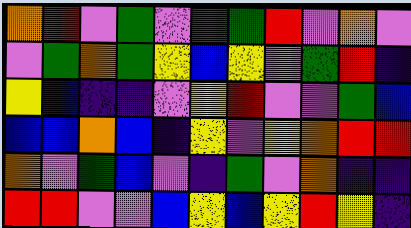[["orange", "red", "violet", "green", "violet", "green", "green", "red", "violet", "orange", "violet"], ["violet", "green", "orange", "green", "yellow", "blue", "yellow", "violet", "green", "red", "indigo"], ["yellow", "blue", "indigo", "indigo", "violet", "yellow", "red", "violet", "violet", "green", "blue"], ["blue", "blue", "orange", "blue", "indigo", "yellow", "violet", "yellow", "orange", "red", "red"], ["orange", "violet", "green", "blue", "violet", "indigo", "green", "violet", "orange", "indigo", "indigo"], ["red", "red", "violet", "violet", "blue", "yellow", "blue", "yellow", "red", "yellow", "indigo"]]